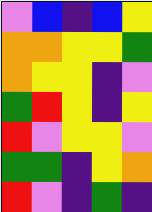[["violet", "blue", "indigo", "blue", "yellow"], ["orange", "orange", "yellow", "yellow", "green"], ["orange", "yellow", "yellow", "indigo", "violet"], ["green", "red", "yellow", "indigo", "yellow"], ["red", "violet", "yellow", "yellow", "violet"], ["green", "green", "indigo", "yellow", "orange"], ["red", "violet", "indigo", "green", "indigo"]]